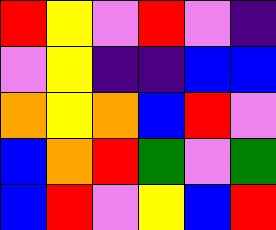[["red", "yellow", "violet", "red", "violet", "indigo"], ["violet", "yellow", "indigo", "indigo", "blue", "blue"], ["orange", "yellow", "orange", "blue", "red", "violet"], ["blue", "orange", "red", "green", "violet", "green"], ["blue", "red", "violet", "yellow", "blue", "red"]]